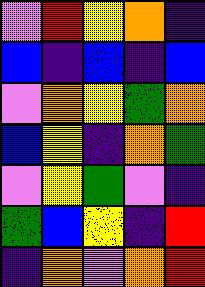[["violet", "red", "yellow", "orange", "indigo"], ["blue", "indigo", "blue", "indigo", "blue"], ["violet", "orange", "yellow", "green", "orange"], ["blue", "yellow", "indigo", "orange", "green"], ["violet", "yellow", "green", "violet", "indigo"], ["green", "blue", "yellow", "indigo", "red"], ["indigo", "orange", "violet", "orange", "red"]]